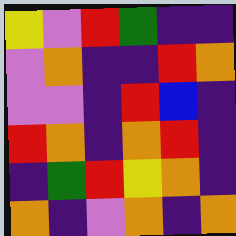[["yellow", "violet", "red", "green", "indigo", "indigo"], ["violet", "orange", "indigo", "indigo", "red", "orange"], ["violet", "violet", "indigo", "red", "blue", "indigo"], ["red", "orange", "indigo", "orange", "red", "indigo"], ["indigo", "green", "red", "yellow", "orange", "indigo"], ["orange", "indigo", "violet", "orange", "indigo", "orange"]]